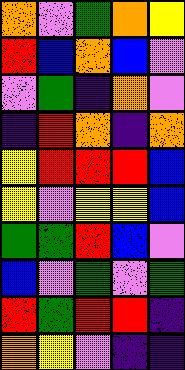[["orange", "violet", "green", "orange", "yellow"], ["red", "blue", "orange", "blue", "violet"], ["violet", "green", "indigo", "orange", "violet"], ["indigo", "red", "orange", "indigo", "orange"], ["yellow", "red", "red", "red", "blue"], ["yellow", "violet", "yellow", "yellow", "blue"], ["green", "green", "red", "blue", "violet"], ["blue", "violet", "green", "violet", "green"], ["red", "green", "red", "red", "indigo"], ["orange", "yellow", "violet", "indigo", "indigo"]]